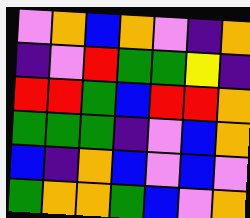[["violet", "orange", "blue", "orange", "violet", "indigo", "orange"], ["indigo", "violet", "red", "green", "green", "yellow", "indigo"], ["red", "red", "green", "blue", "red", "red", "orange"], ["green", "green", "green", "indigo", "violet", "blue", "orange"], ["blue", "indigo", "orange", "blue", "violet", "blue", "violet"], ["green", "orange", "orange", "green", "blue", "violet", "orange"]]